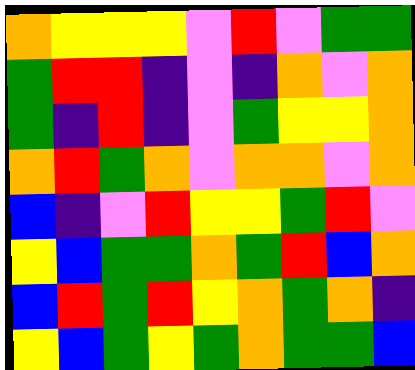[["orange", "yellow", "yellow", "yellow", "violet", "red", "violet", "green", "green"], ["green", "red", "red", "indigo", "violet", "indigo", "orange", "violet", "orange"], ["green", "indigo", "red", "indigo", "violet", "green", "yellow", "yellow", "orange"], ["orange", "red", "green", "orange", "violet", "orange", "orange", "violet", "orange"], ["blue", "indigo", "violet", "red", "yellow", "yellow", "green", "red", "violet"], ["yellow", "blue", "green", "green", "orange", "green", "red", "blue", "orange"], ["blue", "red", "green", "red", "yellow", "orange", "green", "orange", "indigo"], ["yellow", "blue", "green", "yellow", "green", "orange", "green", "green", "blue"]]